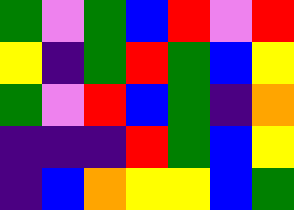[["green", "violet", "green", "blue", "red", "violet", "red"], ["yellow", "indigo", "green", "red", "green", "blue", "yellow"], ["green", "violet", "red", "blue", "green", "indigo", "orange"], ["indigo", "indigo", "indigo", "red", "green", "blue", "yellow"], ["indigo", "blue", "orange", "yellow", "yellow", "blue", "green"]]